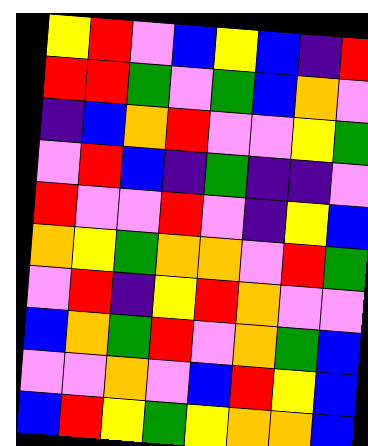[["yellow", "red", "violet", "blue", "yellow", "blue", "indigo", "red"], ["red", "red", "green", "violet", "green", "blue", "orange", "violet"], ["indigo", "blue", "orange", "red", "violet", "violet", "yellow", "green"], ["violet", "red", "blue", "indigo", "green", "indigo", "indigo", "violet"], ["red", "violet", "violet", "red", "violet", "indigo", "yellow", "blue"], ["orange", "yellow", "green", "orange", "orange", "violet", "red", "green"], ["violet", "red", "indigo", "yellow", "red", "orange", "violet", "violet"], ["blue", "orange", "green", "red", "violet", "orange", "green", "blue"], ["violet", "violet", "orange", "violet", "blue", "red", "yellow", "blue"], ["blue", "red", "yellow", "green", "yellow", "orange", "orange", "blue"]]